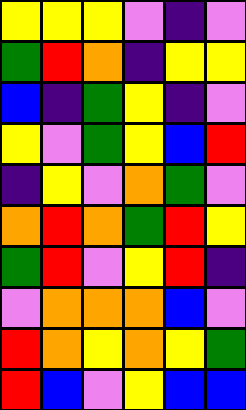[["yellow", "yellow", "yellow", "violet", "indigo", "violet"], ["green", "red", "orange", "indigo", "yellow", "yellow"], ["blue", "indigo", "green", "yellow", "indigo", "violet"], ["yellow", "violet", "green", "yellow", "blue", "red"], ["indigo", "yellow", "violet", "orange", "green", "violet"], ["orange", "red", "orange", "green", "red", "yellow"], ["green", "red", "violet", "yellow", "red", "indigo"], ["violet", "orange", "orange", "orange", "blue", "violet"], ["red", "orange", "yellow", "orange", "yellow", "green"], ["red", "blue", "violet", "yellow", "blue", "blue"]]